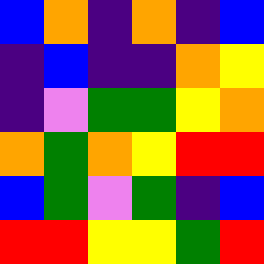[["blue", "orange", "indigo", "orange", "indigo", "blue"], ["indigo", "blue", "indigo", "indigo", "orange", "yellow"], ["indigo", "violet", "green", "green", "yellow", "orange"], ["orange", "green", "orange", "yellow", "red", "red"], ["blue", "green", "violet", "green", "indigo", "blue"], ["red", "red", "yellow", "yellow", "green", "red"]]